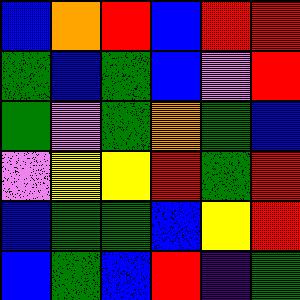[["blue", "orange", "red", "blue", "red", "red"], ["green", "blue", "green", "blue", "violet", "red"], ["green", "violet", "green", "orange", "green", "blue"], ["violet", "yellow", "yellow", "red", "green", "red"], ["blue", "green", "green", "blue", "yellow", "red"], ["blue", "green", "blue", "red", "indigo", "green"]]